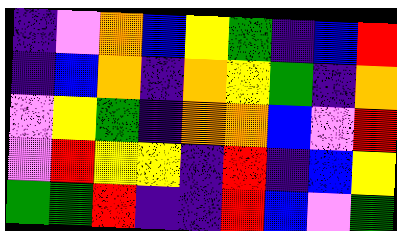[["indigo", "violet", "orange", "blue", "yellow", "green", "indigo", "blue", "red"], ["indigo", "blue", "orange", "indigo", "orange", "yellow", "green", "indigo", "orange"], ["violet", "yellow", "green", "indigo", "orange", "orange", "blue", "violet", "red"], ["violet", "red", "yellow", "yellow", "indigo", "red", "indigo", "blue", "yellow"], ["green", "green", "red", "indigo", "indigo", "red", "blue", "violet", "green"]]